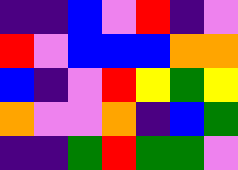[["indigo", "indigo", "blue", "violet", "red", "indigo", "violet"], ["red", "violet", "blue", "blue", "blue", "orange", "orange"], ["blue", "indigo", "violet", "red", "yellow", "green", "yellow"], ["orange", "violet", "violet", "orange", "indigo", "blue", "green"], ["indigo", "indigo", "green", "red", "green", "green", "violet"]]